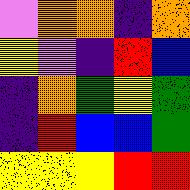[["violet", "orange", "orange", "indigo", "orange"], ["yellow", "violet", "indigo", "red", "blue"], ["indigo", "orange", "green", "yellow", "green"], ["indigo", "red", "blue", "blue", "green"], ["yellow", "yellow", "yellow", "red", "red"]]